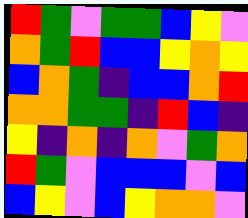[["red", "green", "violet", "green", "green", "blue", "yellow", "violet"], ["orange", "green", "red", "blue", "blue", "yellow", "orange", "yellow"], ["blue", "orange", "green", "indigo", "blue", "blue", "orange", "red"], ["orange", "orange", "green", "green", "indigo", "red", "blue", "indigo"], ["yellow", "indigo", "orange", "indigo", "orange", "violet", "green", "orange"], ["red", "green", "violet", "blue", "blue", "blue", "violet", "blue"], ["blue", "yellow", "violet", "blue", "yellow", "orange", "orange", "violet"]]